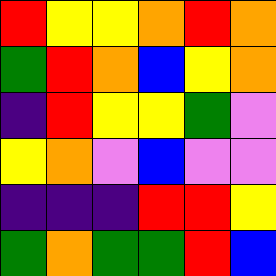[["red", "yellow", "yellow", "orange", "red", "orange"], ["green", "red", "orange", "blue", "yellow", "orange"], ["indigo", "red", "yellow", "yellow", "green", "violet"], ["yellow", "orange", "violet", "blue", "violet", "violet"], ["indigo", "indigo", "indigo", "red", "red", "yellow"], ["green", "orange", "green", "green", "red", "blue"]]